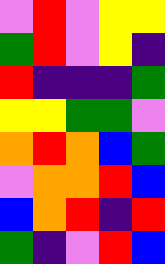[["violet", "red", "violet", "yellow", "yellow"], ["green", "red", "violet", "yellow", "indigo"], ["red", "indigo", "indigo", "indigo", "green"], ["yellow", "yellow", "green", "green", "violet"], ["orange", "red", "orange", "blue", "green"], ["violet", "orange", "orange", "red", "blue"], ["blue", "orange", "red", "indigo", "red"], ["green", "indigo", "violet", "red", "blue"]]